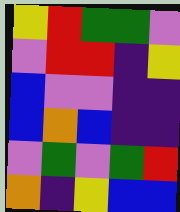[["yellow", "red", "green", "green", "violet"], ["violet", "red", "red", "indigo", "yellow"], ["blue", "violet", "violet", "indigo", "indigo"], ["blue", "orange", "blue", "indigo", "indigo"], ["violet", "green", "violet", "green", "red"], ["orange", "indigo", "yellow", "blue", "blue"]]